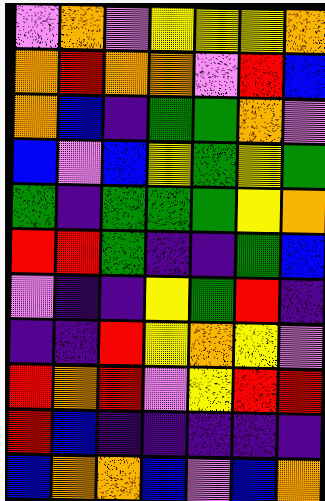[["violet", "orange", "violet", "yellow", "yellow", "yellow", "orange"], ["orange", "red", "orange", "orange", "violet", "red", "blue"], ["orange", "blue", "indigo", "green", "green", "orange", "violet"], ["blue", "violet", "blue", "yellow", "green", "yellow", "green"], ["green", "indigo", "green", "green", "green", "yellow", "orange"], ["red", "red", "green", "indigo", "indigo", "green", "blue"], ["violet", "indigo", "indigo", "yellow", "green", "red", "indigo"], ["indigo", "indigo", "red", "yellow", "orange", "yellow", "violet"], ["red", "orange", "red", "violet", "yellow", "red", "red"], ["red", "blue", "indigo", "indigo", "indigo", "indigo", "indigo"], ["blue", "orange", "orange", "blue", "violet", "blue", "orange"]]